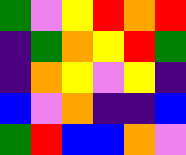[["green", "violet", "yellow", "red", "orange", "red"], ["indigo", "green", "orange", "yellow", "red", "green"], ["indigo", "orange", "yellow", "violet", "yellow", "indigo"], ["blue", "violet", "orange", "indigo", "indigo", "blue"], ["green", "red", "blue", "blue", "orange", "violet"]]